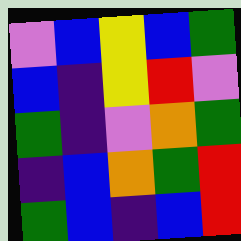[["violet", "blue", "yellow", "blue", "green"], ["blue", "indigo", "yellow", "red", "violet"], ["green", "indigo", "violet", "orange", "green"], ["indigo", "blue", "orange", "green", "red"], ["green", "blue", "indigo", "blue", "red"]]